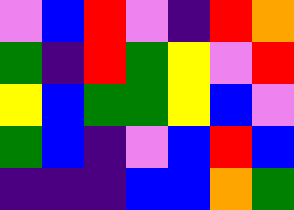[["violet", "blue", "red", "violet", "indigo", "red", "orange"], ["green", "indigo", "red", "green", "yellow", "violet", "red"], ["yellow", "blue", "green", "green", "yellow", "blue", "violet"], ["green", "blue", "indigo", "violet", "blue", "red", "blue"], ["indigo", "indigo", "indigo", "blue", "blue", "orange", "green"]]